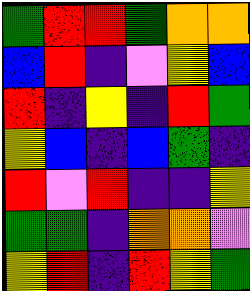[["green", "red", "red", "green", "orange", "orange"], ["blue", "red", "indigo", "violet", "yellow", "blue"], ["red", "indigo", "yellow", "indigo", "red", "green"], ["yellow", "blue", "indigo", "blue", "green", "indigo"], ["red", "violet", "red", "indigo", "indigo", "yellow"], ["green", "green", "indigo", "orange", "orange", "violet"], ["yellow", "red", "indigo", "red", "yellow", "green"]]